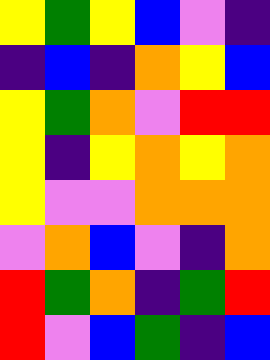[["yellow", "green", "yellow", "blue", "violet", "indigo"], ["indigo", "blue", "indigo", "orange", "yellow", "blue"], ["yellow", "green", "orange", "violet", "red", "red"], ["yellow", "indigo", "yellow", "orange", "yellow", "orange"], ["yellow", "violet", "violet", "orange", "orange", "orange"], ["violet", "orange", "blue", "violet", "indigo", "orange"], ["red", "green", "orange", "indigo", "green", "red"], ["red", "violet", "blue", "green", "indigo", "blue"]]